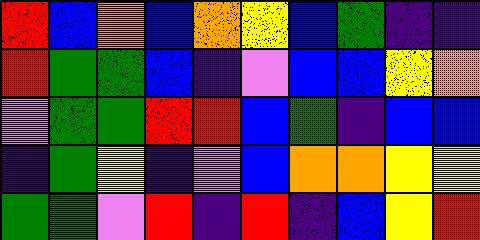[["red", "blue", "orange", "blue", "orange", "yellow", "blue", "green", "indigo", "indigo"], ["red", "green", "green", "blue", "indigo", "violet", "blue", "blue", "yellow", "orange"], ["violet", "green", "green", "red", "red", "blue", "green", "indigo", "blue", "blue"], ["indigo", "green", "yellow", "indigo", "violet", "blue", "orange", "orange", "yellow", "yellow"], ["green", "green", "violet", "red", "indigo", "red", "indigo", "blue", "yellow", "red"]]